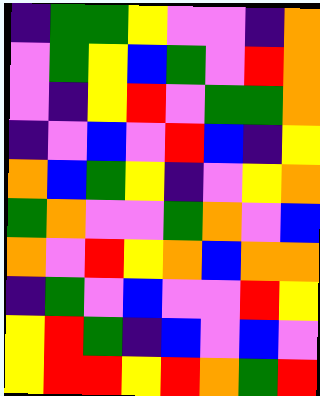[["indigo", "green", "green", "yellow", "violet", "violet", "indigo", "orange"], ["violet", "green", "yellow", "blue", "green", "violet", "red", "orange"], ["violet", "indigo", "yellow", "red", "violet", "green", "green", "orange"], ["indigo", "violet", "blue", "violet", "red", "blue", "indigo", "yellow"], ["orange", "blue", "green", "yellow", "indigo", "violet", "yellow", "orange"], ["green", "orange", "violet", "violet", "green", "orange", "violet", "blue"], ["orange", "violet", "red", "yellow", "orange", "blue", "orange", "orange"], ["indigo", "green", "violet", "blue", "violet", "violet", "red", "yellow"], ["yellow", "red", "green", "indigo", "blue", "violet", "blue", "violet"], ["yellow", "red", "red", "yellow", "red", "orange", "green", "red"]]